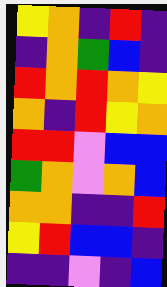[["yellow", "orange", "indigo", "red", "indigo"], ["indigo", "orange", "green", "blue", "indigo"], ["red", "orange", "red", "orange", "yellow"], ["orange", "indigo", "red", "yellow", "orange"], ["red", "red", "violet", "blue", "blue"], ["green", "orange", "violet", "orange", "blue"], ["orange", "orange", "indigo", "indigo", "red"], ["yellow", "red", "blue", "blue", "indigo"], ["indigo", "indigo", "violet", "indigo", "blue"]]